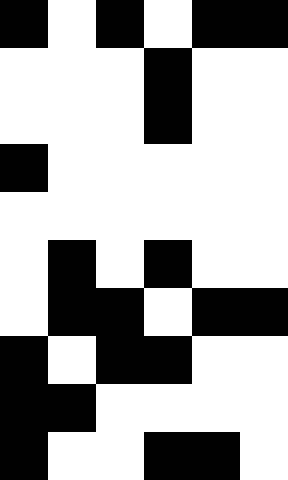[["black", "white", "black", "white", "black", "black"], ["white", "white", "white", "black", "white", "white"], ["white", "white", "white", "black", "white", "white"], ["black", "white", "white", "white", "white", "white"], ["white", "white", "white", "white", "white", "white"], ["white", "black", "white", "black", "white", "white"], ["white", "black", "black", "white", "black", "black"], ["black", "white", "black", "black", "white", "white"], ["black", "black", "white", "white", "white", "white"], ["black", "white", "white", "black", "black", "white"]]